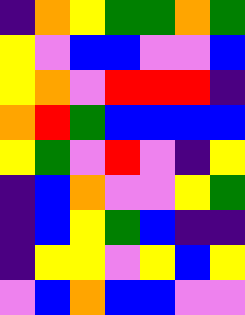[["indigo", "orange", "yellow", "green", "green", "orange", "green"], ["yellow", "violet", "blue", "blue", "violet", "violet", "blue"], ["yellow", "orange", "violet", "red", "red", "red", "indigo"], ["orange", "red", "green", "blue", "blue", "blue", "blue"], ["yellow", "green", "violet", "red", "violet", "indigo", "yellow"], ["indigo", "blue", "orange", "violet", "violet", "yellow", "green"], ["indigo", "blue", "yellow", "green", "blue", "indigo", "indigo"], ["indigo", "yellow", "yellow", "violet", "yellow", "blue", "yellow"], ["violet", "blue", "orange", "blue", "blue", "violet", "violet"]]